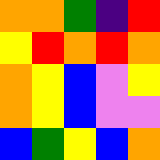[["orange", "orange", "green", "indigo", "red"], ["yellow", "red", "orange", "red", "orange"], ["orange", "yellow", "blue", "violet", "yellow"], ["orange", "yellow", "blue", "violet", "violet"], ["blue", "green", "yellow", "blue", "orange"]]